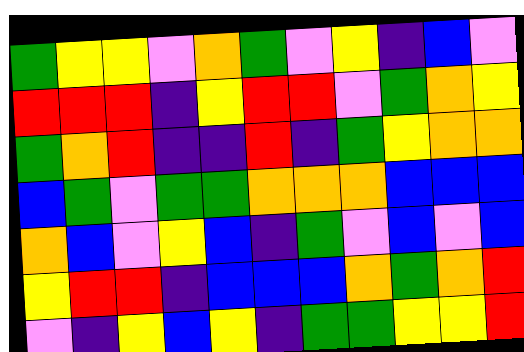[["green", "yellow", "yellow", "violet", "orange", "green", "violet", "yellow", "indigo", "blue", "violet"], ["red", "red", "red", "indigo", "yellow", "red", "red", "violet", "green", "orange", "yellow"], ["green", "orange", "red", "indigo", "indigo", "red", "indigo", "green", "yellow", "orange", "orange"], ["blue", "green", "violet", "green", "green", "orange", "orange", "orange", "blue", "blue", "blue"], ["orange", "blue", "violet", "yellow", "blue", "indigo", "green", "violet", "blue", "violet", "blue"], ["yellow", "red", "red", "indigo", "blue", "blue", "blue", "orange", "green", "orange", "red"], ["violet", "indigo", "yellow", "blue", "yellow", "indigo", "green", "green", "yellow", "yellow", "red"]]